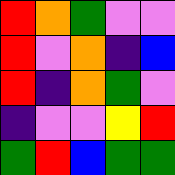[["red", "orange", "green", "violet", "violet"], ["red", "violet", "orange", "indigo", "blue"], ["red", "indigo", "orange", "green", "violet"], ["indigo", "violet", "violet", "yellow", "red"], ["green", "red", "blue", "green", "green"]]